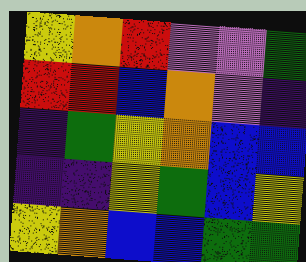[["yellow", "orange", "red", "violet", "violet", "green"], ["red", "red", "blue", "orange", "violet", "indigo"], ["indigo", "green", "yellow", "orange", "blue", "blue"], ["indigo", "indigo", "yellow", "green", "blue", "yellow"], ["yellow", "orange", "blue", "blue", "green", "green"]]